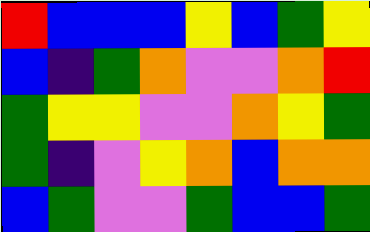[["red", "blue", "blue", "blue", "yellow", "blue", "green", "yellow"], ["blue", "indigo", "green", "orange", "violet", "violet", "orange", "red"], ["green", "yellow", "yellow", "violet", "violet", "orange", "yellow", "green"], ["green", "indigo", "violet", "yellow", "orange", "blue", "orange", "orange"], ["blue", "green", "violet", "violet", "green", "blue", "blue", "green"]]